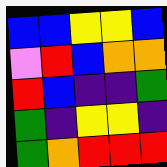[["blue", "blue", "yellow", "yellow", "blue"], ["violet", "red", "blue", "orange", "orange"], ["red", "blue", "indigo", "indigo", "green"], ["green", "indigo", "yellow", "yellow", "indigo"], ["green", "orange", "red", "red", "red"]]